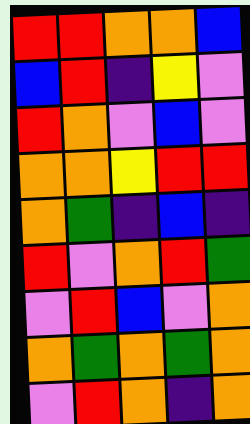[["red", "red", "orange", "orange", "blue"], ["blue", "red", "indigo", "yellow", "violet"], ["red", "orange", "violet", "blue", "violet"], ["orange", "orange", "yellow", "red", "red"], ["orange", "green", "indigo", "blue", "indigo"], ["red", "violet", "orange", "red", "green"], ["violet", "red", "blue", "violet", "orange"], ["orange", "green", "orange", "green", "orange"], ["violet", "red", "orange", "indigo", "orange"]]